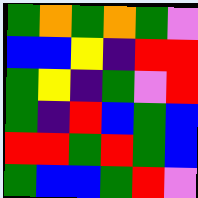[["green", "orange", "green", "orange", "green", "violet"], ["blue", "blue", "yellow", "indigo", "red", "red"], ["green", "yellow", "indigo", "green", "violet", "red"], ["green", "indigo", "red", "blue", "green", "blue"], ["red", "red", "green", "red", "green", "blue"], ["green", "blue", "blue", "green", "red", "violet"]]